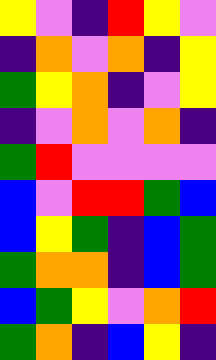[["yellow", "violet", "indigo", "red", "yellow", "violet"], ["indigo", "orange", "violet", "orange", "indigo", "yellow"], ["green", "yellow", "orange", "indigo", "violet", "yellow"], ["indigo", "violet", "orange", "violet", "orange", "indigo"], ["green", "red", "violet", "violet", "violet", "violet"], ["blue", "violet", "red", "red", "green", "blue"], ["blue", "yellow", "green", "indigo", "blue", "green"], ["green", "orange", "orange", "indigo", "blue", "green"], ["blue", "green", "yellow", "violet", "orange", "red"], ["green", "orange", "indigo", "blue", "yellow", "indigo"]]